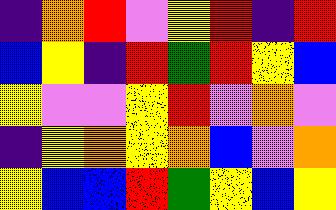[["indigo", "orange", "red", "violet", "yellow", "red", "indigo", "red"], ["blue", "yellow", "indigo", "red", "green", "red", "yellow", "blue"], ["yellow", "violet", "violet", "yellow", "red", "violet", "orange", "violet"], ["indigo", "yellow", "orange", "yellow", "orange", "blue", "violet", "orange"], ["yellow", "blue", "blue", "red", "green", "yellow", "blue", "yellow"]]